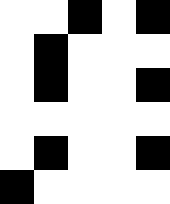[["white", "white", "black", "white", "black"], ["white", "black", "white", "white", "white"], ["white", "black", "white", "white", "black"], ["white", "white", "white", "white", "white"], ["white", "black", "white", "white", "black"], ["black", "white", "white", "white", "white"]]